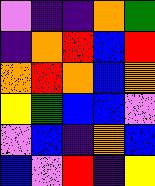[["violet", "indigo", "indigo", "orange", "green"], ["indigo", "orange", "red", "blue", "red"], ["orange", "red", "orange", "blue", "orange"], ["yellow", "green", "blue", "blue", "violet"], ["violet", "blue", "indigo", "orange", "blue"], ["blue", "violet", "red", "indigo", "yellow"]]